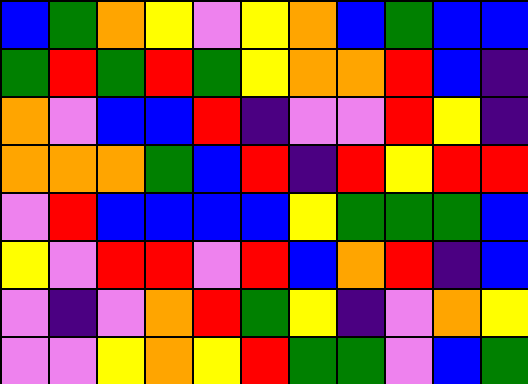[["blue", "green", "orange", "yellow", "violet", "yellow", "orange", "blue", "green", "blue", "blue"], ["green", "red", "green", "red", "green", "yellow", "orange", "orange", "red", "blue", "indigo"], ["orange", "violet", "blue", "blue", "red", "indigo", "violet", "violet", "red", "yellow", "indigo"], ["orange", "orange", "orange", "green", "blue", "red", "indigo", "red", "yellow", "red", "red"], ["violet", "red", "blue", "blue", "blue", "blue", "yellow", "green", "green", "green", "blue"], ["yellow", "violet", "red", "red", "violet", "red", "blue", "orange", "red", "indigo", "blue"], ["violet", "indigo", "violet", "orange", "red", "green", "yellow", "indigo", "violet", "orange", "yellow"], ["violet", "violet", "yellow", "orange", "yellow", "red", "green", "green", "violet", "blue", "green"]]